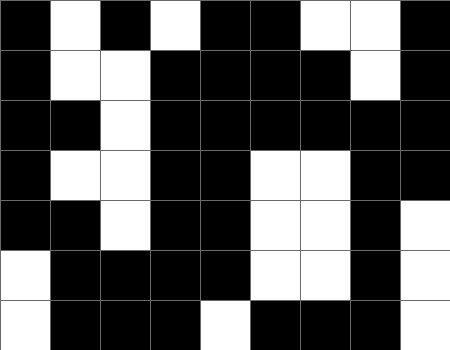[["black", "white", "black", "white", "black", "black", "white", "white", "black"], ["black", "white", "white", "black", "black", "black", "black", "white", "black"], ["black", "black", "white", "black", "black", "black", "black", "black", "black"], ["black", "white", "white", "black", "black", "white", "white", "black", "black"], ["black", "black", "white", "black", "black", "white", "white", "black", "white"], ["white", "black", "black", "black", "black", "white", "white", "black", "white"], ["white", "black", "black", "black", "white", "black", "black", "black", "white"]]